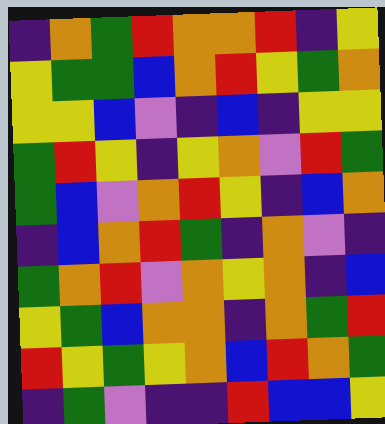[["indigo", "orange", "green", "red", "orange", "orange", "red", "indigo", "yellow"], ["yellow", "green", "green", "blue", "orange", "red", "yellow", "green", "orange"], ["yellow", "yellow", "blue", "violet", "indigo", "blue", "indigo", "yellow", "yellow"], ["green", "red", "yellow", "indigo", "yellow", "orange", "violet", "red", "green"], ["green", "blue", "violet", "orange", "red", "yellow", "indigo", "blue", "orange"], ["indigo", "blue", "orange", "red", "green", "indigo", "orange", "violet", "indigo"], ["green", "orange", "red", "violet", "orange", "yellow", "orange", "indigo", "blue"], ["yellow", "green", "blue", "orange", "orange", "indigo", "orange", "green", "red"], ["red", "yellow", "green", "yellow", "orange", "blue", "red", "orange", "green"], ["indigo", "green", "violet", "indigo", "indigo", "red", "blue", "blue", "yellow"]]